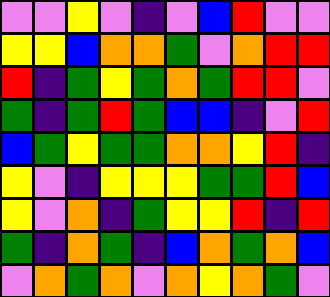[["violet", "violet", "yellow", "violet", "indigo", "violet", "blue", "red", "violet", "violet"], ["yellow", "yellow", "blue", "orange", "orange", "green", "violet", "orange", "red", "red"], ["red", "indigo", "green", "yellow", "green", "orange", "green", "red", "red", "violet"], ["green", "indigo", "green", "red", "green", "blue", "blue", "indigo", "violet", "red"], ["blue", "green", "yellow", "green", "green", "orange", "orange", "yellow", "red", "indigo"], ["yellow", "violet", "indigo", "yellow", "yellow", "yellow", "green", "green", "red", "blue"], ["yellow", "violet", "orange", "indigo", "green", "yellow", "yellow", "red", "indigo", "red"], ["green", "indigo", "orange", "green", "indigo", "blue", "orange", "green", "orange", "blue"], ["violet", "orange", "green", "orange", "violet", "orange", "yellow", "orange", "green", "violet"]]